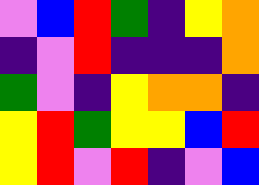[["violet", "blue", "red", "green", "indigo", "yellow", "orange"], ["indigo", "violet", "red", "indigo", "indigo", "indigo", "orange"], ["green", "violet", "indigo", "yellow", "orange", "orange", "indigo"], ["yellow", "red", "green", "yellow", "yellow", "blue", "red"], ["yellow", "red", "violet", "red", "indigo", "violet", "blue"]]